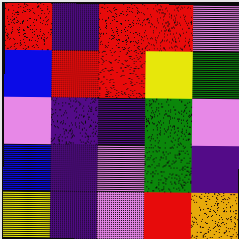[["red", "indigo", "red", "red", "violet"], ["blue", "red", "red", "yellow", "green"], ["violet", "indigo", "indigo", "green", "violet"], ["blue", "indigo", "violet", "green", "indigo"], ["yellow", "indigo", "violet", "red", "orange"]]